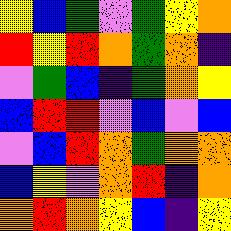[["yellow", "blue", "green", "violet", "green", "yellow", "orange"], ["red", "yellow", "red", "orange", "green", "orange", "indigo"], ["violet", "green", "blue", "indigo", "green", "orange", "yellow"], ["blue", "red", "red", "violet", "blue", "violet", "blue"], ["violet", "blue", "red", "orange", "green", "orange", "orange"], ["blue", "yellow", "violet", "orange", "red", "indigo", "orange"], ["orange", "red", "orange", "yellow", "blue", "indigo", "yellow"]]